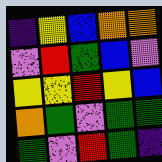[["indigo", "yellow", "blue", "orange", "orange"], ["violet", "red", "green", "blue", "violet"], ["yellow", "yellow", "red", "yellow", "blue"], ["orange", "green", "violet", "green", "green"], ["green", "violet", "red", "green", "indigo"]]